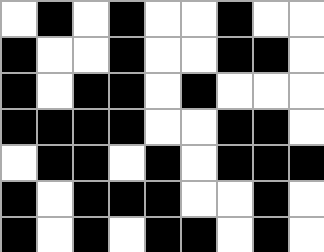[["white", "black", "white", "black", "white", "white", "black", "white", "white"], ["black", "white", "white", "black", "white", "white", "black", "black", "white"], ["black", "white", "black", "black", "white", "black", "white", "white", "white"], ["black", "black", "black", "black", "white", "white", "black", "black", "white"], ["white", "black", "black", "white", "black", "white", "black", "black", "black"], ["black", "white", "black", "black", "black", "white", "white", "black", "white"], ["black", "white", "black", "white", "black", "black", "white", "black", "white"]]